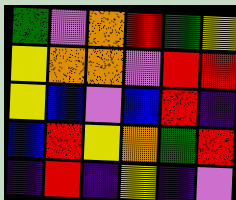[["green", "violet", "orange", "red", "green", "yellow"], ["yellow", "orange", "orange", "violet", "red", "red"], ["yellow", "blue", "violet", "blue", "red", "indigo"], ["blue", "red", "yellow", "orange", "green", "red"], ["indigo", "red", "indigo", "yellow", "indigo", "violet"]]